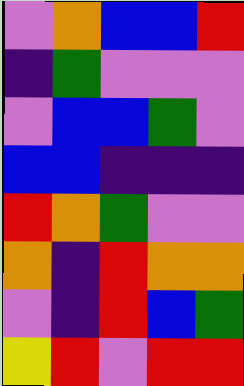[["violet", "orange", "blue", "blue", "red"], ["indigo", "green", "violet", "violet", "violet"], ["violet", "blue", "blue", "green", "violet"], ["blue", "blue", "indigo", "indigo", "indigo"], ["red", "orange", "green", "violet", "violet"], ["orange", "indigo", "red", "orange", "orange"], ["violet", "indigo", "red", "blue", "green"], ["yellow", "red", "violet", "red", "red"]]